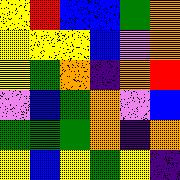[["yellow", "red", "blue", "blue", "green", "orange"], ["yellow", "yellow", "yellow", "blue", "violet", "orange"], ["yellow", "green", "orange", "indigo", "orange", "red"], ["violet", "blue", "green", "orange", "violet", "blue"], ["green", "green", "green", "orange", "indigo", "orange"], ["yellow", "blue", "yellow", "green", "yellow", "indigo"]]